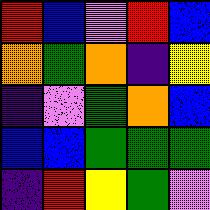[["red", "blue", "violet", "red", "blue"], ["orange", "green", "orange", "indigo", "yellow"], ["indigo", "violet", "green", "orange", "blue"], ["blue", "blue", "green", "green", "green"], ["indigo", "red", "yellow", "green", "violet"]]